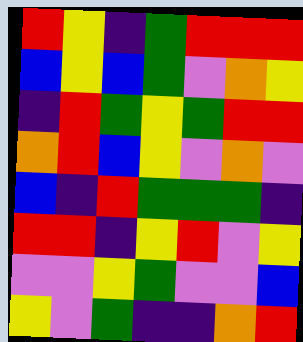[["red", "yellow", "indigo", "green", "red", "red", "red"], ["blue", "yellow", "blue", "green", "violet", "orange", "yellow"], ["indigo", "red", "green", "yellow", "green", "red", "red"], ["orange", "red", "blue", "yellow", "violet", "orange", "violet"], ["blue", "indigo", "red", "green", "green", "green", "indigo"], ["red", "red", "indigo", "yellow", "red", "violet", "yellow"], ["violet", "violet", "yellow", "green", "violet", "violet", "blue"], ["yellow", "violet", "green", "indigo", "indigo", "orange", "red"]]